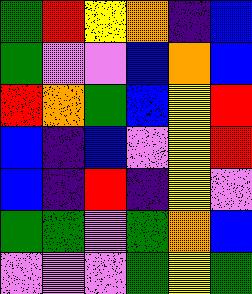[["green", "red", "yellow", "orange", "indigo", "blue"], ["green", "violet", "violet", "blue", "orange", "blue"], ["red", "orange", "green", "blue", "yellow", "red"], ["blue", "indigo", "blue", "violet", "yellow", "red"], ["blue", "indigo", "red", "indigo", "yellow", "violet"], ["green", "green", "violet", "green", "orange", "blue"], ["violet", "violet", "violet", "green", "yellow", "green"]]